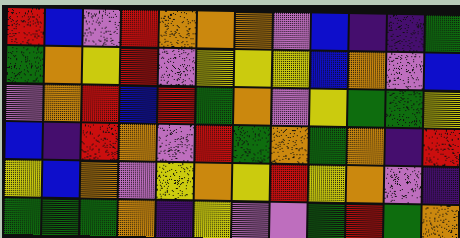[["red", "blue", "violet", "red", "orange", "orange", "orange", "violet", "blue", "indigo", "indigo", "green"], ["green", "orange", "yellow", "red", "violet", "yellow", "yellow", "yellow", "blue", "orange", "violet", "blue"], ["violet", "orange", "red", "blue", "red", "green", "orange", "violet", "yellow", "green", "green", "yellow"], ["blue", "indigo", "red", "orange", "violet", "red", "green", "orange", "green", "orange", "indigo", "red"], ["yellow", "blue", "orange", "violet", "yellow", "orange", "yellow", "red", "yellow", "orange", "violet", "indigo"], ["green", "green", "green", "orange", "indigo", "yellow", "violet", "violet", "green", "red", "green", "orange"]]